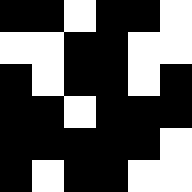[["black", "black", "white", "black", "black", "white"], ["white", "white", "black", "black", "white", "white"], ["black", "white", "black", "black", "white", "black"], ["black", "black", "white", "black", "black", "black"], ["black", "black", "black", "black", "black", "white"], ["black", "white", "black", "black", "white", "white"]]